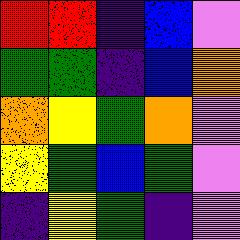[["red", "red", "indigo", "blue", "violet"], ["green", "green", "indigo", "blue", "orange"], ["orange", "yellow", "green", "orange", "violet"], ["yellow", "green", "blue", "green", "violet"], ["indigo", "yellow", "green", "indigo", "violet"]]